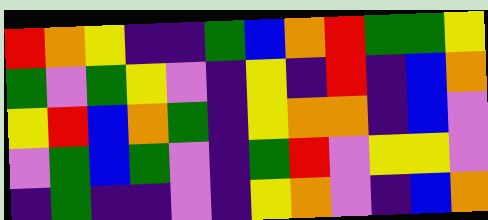[["red", "orange", "yellow", "indigo", "indigo", "green", "blue", "orange", "red", "green", "green", "yellow"], ["green", "violet", "green", "yellow", "violet", "indigo", "yellow", "indigo", "red", "indigo", "blue", "orange"], ["yellow", "red", "blue", "orange", "green", "indigo", "yellow", "orange", "orange", "indigo", "blue", "violet"], ["violet", "green", "blue", "green", "violet", "indigo", "green", "red", "violet", "yellow", "yellow", "violet"], ["indigo", "green", "indigo", "indigo", "violet", "indigo", "yellow", "orange", "violet", "indigo", "blue", "orange"]]